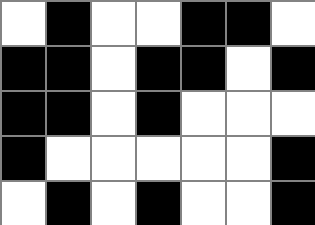[["white", "black", "white", "white", "black", "black", "white"], ["black", "black", "white", "black", "black", "white", "black"], ["black", "black", "white", "black", "white", "white", "white"], ["black", "white", "white", "white", "white", "white", "black"], ["white", "black", "white", "black", "white", "white", "black"]]